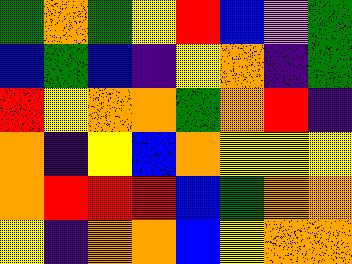[["green", "orange", "green", "yellow", "red", "blue", "violet", "green"], ["blue", "green", "blue", "indigo", "yellow", "orange", "indigo", "green"], ["red", "yellow", "orange", "orange", "green", "orange", "red", "indigo"], ["orange", "indigo", "yellow", "blue", "orange", "yellow", "yellow", "yellow"], ["orange", "red", "red", "red", "blue", "green", "orange", "orange"], ["yellow", "indigo", "orange", "orange", "blue", "yellow", "orange", "orange"]]